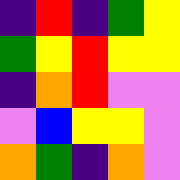[["indigo", "red", "indigo", "green", "yellow"], ["green", "yellow", "red", "yellow", "yellow"], ["indigo", "orange", "red", "violet", "violet"], ["violet", "blue", "yellow", "yellow", "violet"], ["orange", "green", "indigo", "orange", "violet"]]